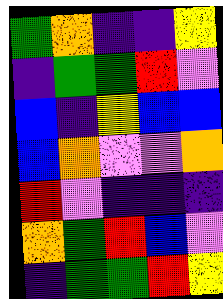[["green", "orange", "indigo", "indigo", "yellow"], ["indigo", "green", "green", "red", "violet"], ["blue", "indigo", "yellow", "blue", "blue"], ["blue", "orange", "violet", "violet", "orange"], ["red", "violet", "indigo", "indigo", "indigo"], ["orange", "green", "red", "blue", "violet"], ["indigo", "green", "green", "red", "yellow"]]